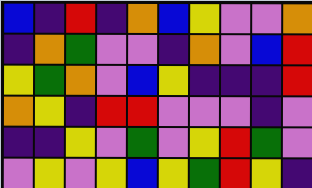[["blue", "indigo", "red", "indigo", "orange", "blue", "yellow", "violet", "violet", "orange"], ["indigo", "orange", "green", "violet", "violet", "indigo", "orange", "violet", "blue", "red"], ["yellow", "green", "orange", "violet", "blue", "yellow", "indigo", "indigo", "indigo", "red"], ["orange", "yellow", "indigo", "red", "red", "violet", "violet", "violet", "indigo", "violet"], ["indigo", "indigo", "yellow", "violet", "green", "violet", "yellow", "red", "green", "violet"], ["violet", "yellow", "violet", "yellow", "blue", "yellow", "green", "red", "yellow", "indigo"]]